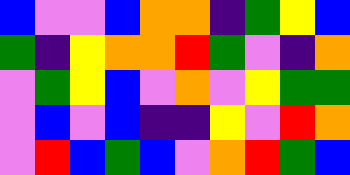[["blue", "violet", "violet", "blue", "orange", "orange", "indigo", "green", "yellow", "blue"], ["green", "indigo", "yellow", "orange", "orange", "red", "green", "violet", "indigo", "orange"], ["violet", "green", "yellow", "blue", "violet", "orange", "violet", "yellow", "green", "green"], ["violet", "blue", "violet", "blue", "indigo", "indigo", "yellow", "violet", "red", "orange"], ["violet", "red", "blue", "green", "blue", "violet", "orange", "red", "green", "blue"]]